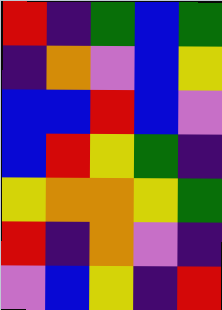[["red", "indigo", "green", "blue", "green"], ["indigo", "orange", "violet", "blue", "yellow"], ["blue", "blue", "red", "blue", "violet"], ["blue", "red", "yellow", "green", "indigo"], ["yellow", "orange", "orange", "yellow", "green"], ["red", "indigo", "orange", "violet", "indigo"], ["violet", "blue", "yellow", "indigo", "red"]]